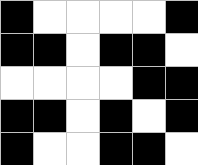[["black", "white", "white", "white", "white", "black"], ["black", "black", "white", "black", "black", "white"], ["white", "white", "white", "white", "black", "black"], ["black", "black", "white", "black", "white", "black"], ["black", "white", "white", "black", "black", "white"]]